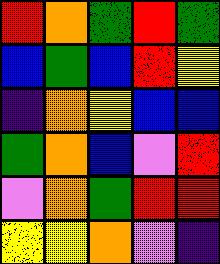[["red", "orange", "green", "red", "green"], ["blue", "green", "blue", "red", "yellow"], ["indigo", "orange", "yellow", "blue", "blue"], ["green", "orange", "blue", "violet", "red"], ["violet", "orange", "green", "red", "red"], ["yellow", "yellow", "orange", "violet", "indigo"]]